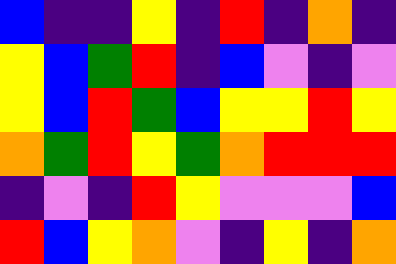[["blue", "indigo", "indigo", "yellow", "indigo", "red", "indigo", "orange", "indigo"], ["yellow", "blue", "green", "red", "indigo", "blue", "violet", "indigo", "violet"], ["yellow", "blue", "red", "green", "blue", "yellow", "yellow", "red", "yellow"], ["orange", "green", "red", "yellow", "green", "orange", "red", "red", "red"], ["indigo", "violet", "indigo", "red", "yellow", "violet", "violet", "violet", "blue"], ["red", "blue", "yellow", "orange", "violet", "indigo", "yellow", "indigo", "orange"]]